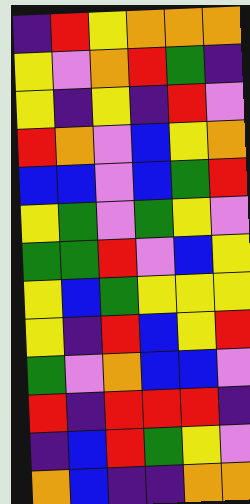[["indigo", "red", "yellow", "orange", "orange", "orange"], ["yellow", "violet", "orange", "red", "green", "indigo"], ["yellow", "indigo", "yellow", "indigo", "red", "violet"], ["red", "orange", "violet", "blue", "yellow", "orange"], ["blue", "blue", "violet", "blue", "green", "red"], ["yellow", "green", "violet", "green", "yellow", "violet"], ["green", "green", "red", "violet", "blue", "yellow"], ["yellow", "blue", "green", "yellow", "yellow", "yellow"], ["yellow", "indigo", "red", "blue", "yellow", "red"], ["green", "violet", "orange", "blue", "blue", "violet"], ["red", "indigo", "red", "red", "red", "indigo"], ["indigo", "blue", "red", "green", "yellow", "violet"], ["orange", "blue", "indigo", "indigo", "orange", "orange"]]